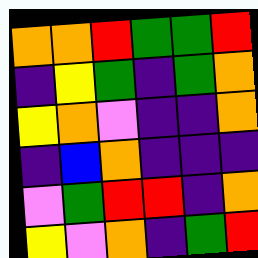[["orange", "orange", "red", "green", "green", "red"], ["indigo", "yellow", "green", "indigo", "green", "orange"], ["yellow", "orange", "violet", "indigo", "indigo", "orange"], ["indigo", "blue", "orange", "indigo", "indigo", "indigo"], ["violet", "green", "red", "red", "indigo", "orange"], ["yellow", "violet", "orange", "indigo", "green", "red"]]